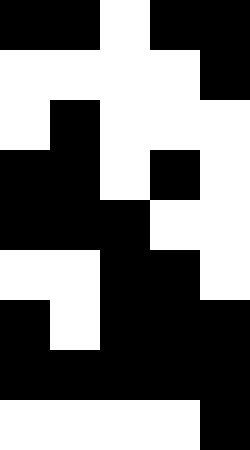[["black", "black", "white", "black", "black"], ["white", "white", "white", "white", "black"], ["white", "black", "white", "white", "white"], ["black", "black", "white", "black", "white"], ["black", "black", "black", "white", "white"], ["white", "white", "black", "black", "white"], ["black", "white", "black", "black", "black"], ["black", "black", "black", "black", "black"], ["white", "white", "white", "white", "black"]]